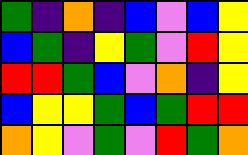[["green", "indigo", "orange", "indigo", "blue", "violet", "blue", "yellow"], ["blue", "green", "indigo", "yellow", "green", "violet", "red", "yellow"], ["red", "red", "green", "blue", "violet", "orange", "indigo", "yellow"], ["blue", "yellow", "yellow", "green", "blue", "green", "red", "red"], ["orange", "yellow", "violet", "green", "violet", "red", "green", "orange"]]